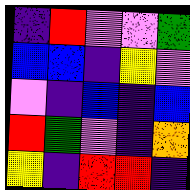[["indigo", "red", "violet", "violet", "green"], ["blue", "blue", "indigo", "yellow", "violet"], ["violet", "indigo", "blue", "indigo", "blue"], ["red", "green", "violet", "indigo", "orange"], ["yellow", "indigo", "red", "red", "indigo"]]